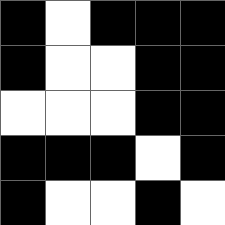[["black", "white", "black", "black", "black"], ["black", "white", "white", "black", "black"], ["white", "white", "white", "black", "black"], ["black", "black", "black", "white", "black"], ["black", "white", "white", "black", "white"]]